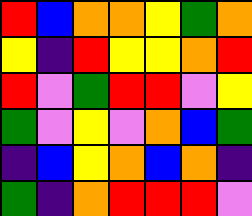[["red", "blue", "orange", "orange", "yellow", "green", "orange"], ["yellow", "indigo", "red", "yellow", "yellow", "orange", "red"], ["red", "violet", "green", "red", "red", "violet", "yellow"], ["green", "violet", "yellow", "violet", "orange", "blue", "green"], ["indigo", "blue", "yellow", "orange", "blue", "orange", "indigo"], ["green", "indigo", "orange", "red", "red", "red", "violet"]]